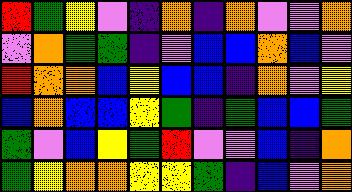[["red", "green", "yellow", "violet", "indigo", "orange", "indigo", "orange", "violet", "violet", "orange"], ["violet", "orange", "green", "green", "indigo", "violet", "blue", "blue", "orange", "blue", "violet"], ["red", "orange", "orange", "blue", "yellow", "blue", "blue", "indigo", "orange", "violet", "yellow"], ["blue", "orange", "blue", "blue", "yellow", "green", "indigo", "green", "blue", "blue", "green"], ["green", "violet", "blue", "yellow", "green", "red", "violet", "violet", "blue", "indigo", "orange"], ["green", "yellow", "orange", "orange", "yellow", "yellow", "green", "indigo", "blue", "violet", "orange"]]